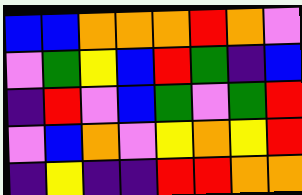[["blue", "blue", "orange", "orange", "orange", "red", "orange", "violet"], ["violet", "green", "yellow", "blue", "red", "green", "indigo", "blue"], ["indigo", "red", "violet", "blue", "green", "violet", "green", "red"], ["violet", "blue", "orange", "violet", "yellow", "orange", "yellow", "red"], ["indigo", "yellow", "indigo", "indigo", "red", "red", "orange", "orange"]]